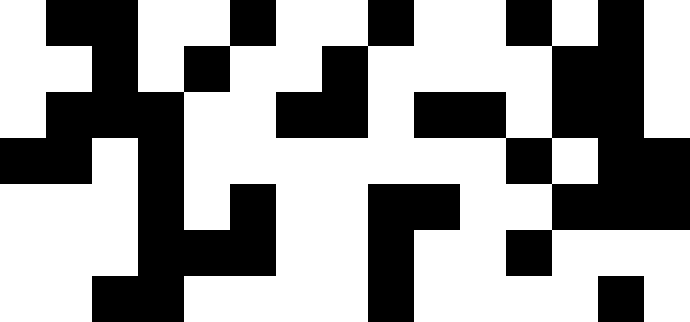[["white", "black", "black", "white", "white", "black", "white", "white", "black", "white", "white", "black", "white", "black", "white"], ["white", "white", "black", "white", "black", "white", "white", "black", "white", "white", "white", "white", "black", "black", "white"], ["white", "black", "black", "black", "white", "white", "black", "black", "white", "black", "black", "white", "black", "black", "white"], ["black", "black", "white", "black", "white", "white", "white", "white", "white", "white", "white", "black", "white", "black", "black"], ["white", "white", "white", "black", "white", "black", "white", "white", "black", "black", "white", "white", "black", "black", "black"], ["white", "white", "white", "black", "black", "black", "white", "white", "black", "white", "white", "black", "white", "white", "white"], ["white", "white", "black", "black", "white", "white", "white", "white", "black", "white", "white", "white", "white", "black", "white"]]